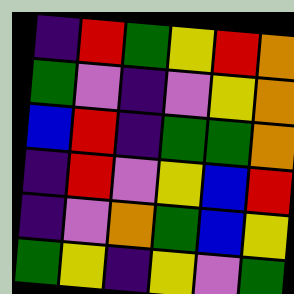[["indigo", "red", "green", "yellow", "red", "orange"], ["green", "violet", "indigo", "violet", "yellow", "orange"], ["blue", "red", "indigo", "green", "green", "orange"], ["indigo", "red", "violet", "yellow", "blue", "red"], ["indigo", "violet", "orange", "green", "blue", "yellow"], ["green", "yellow", "indigo", "yellow", "violet", "green"]]